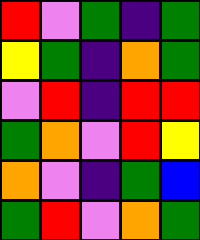[["red", "violet", "green", "indigo", "green"], ["yellow", "green", "indigo", "orange", "green"], ["violet", "red", "indigo", "red", "red"], ["green", "orange", "violet", "red", "yellow"], ["orange", "violet", "indigo", "green", "blue"], ["green", "red", "violet", "orange", "green"]]